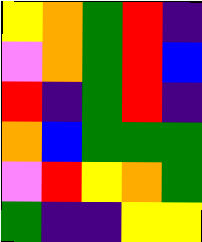[["yellow", "orange", "green", "red", "indigo"], ["violet", "orange", "green", "red", "blue"], ["red", "indigo", "green", "red", "indigo"], ["orange", "blue", "green", "green", "green"], ["violet", "red", "yellow", "orange", "green"], ["green", "indigo", "indigo", "yellow", "yellow"]]